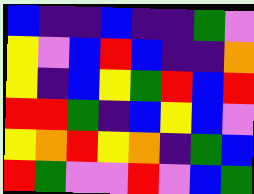[["blue", "indigo", "indigo", "blue", "indigo", "indigo", "green", "violet"], ["yellow", "violet", "blue", "red", "blue", "indigo", "indigo", "orange"], ["yellow", "indigo", "blue", "yellow", "green", "red", "blue", "red"], ["red", "red", "green", "indigo", "blue", "yellow", "blue", "violet"], ["yellow", "orange", "red", "yellow", "orange", "indigo", "green", "blue"], ["red", "green", "violet", "violet", "red", "violet", "blue", "green"]]